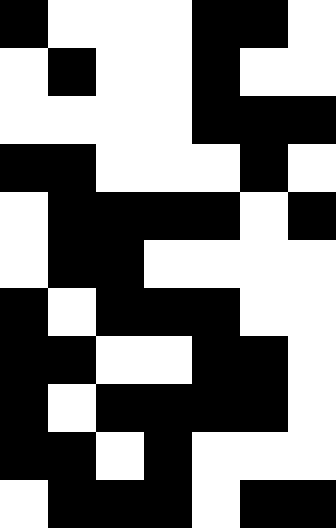[["black", "white", "white", "white", "black", "black", "white"], ["white", "black", "white", "white", "black", "white", "white"], ["white", "white", "white", "white", "black", "black", "black"], ["black", "black", "white", "white", "white", "black", "white"], ["white", "black", "black", "black", "black", "white", "black"], ["white", "black", "black", "white", "white", "white", "white"], ["black", "white", "black", "black", "black", "white", "white"], ["black", "black", "white", "white", "black", "black", "white"], ["black", "white", "black", "black", "black", "black", "white"], ["black", "black", "white", "black", "white", "white", "white"], ["white", "black", "black", "black", "white", "black", "black"]]